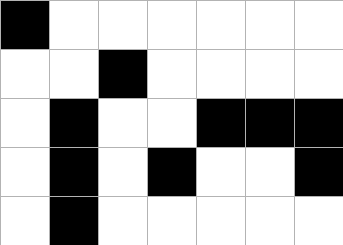[["black", "white", "white", "white", "white", "white", "white"], ["white", "white", "black", "white", "white", "white", "white"], ["white", "black", "white", "white", "black", "black", "black"], ["white", "black", "white", "black", "white", "white", "black"], ["white", "black", "white", "white", "white", "white", "white"]]